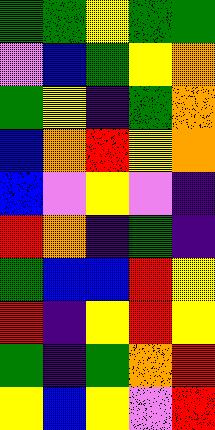[["green", "green", "yellow", "green", "green"], ["violet", "blue", "green", "yellow", "orange"], ["green", "yellow", "indigo", "green", "orange"], ["blue", "orange", "red", "yellow", "orange"], ["blue", "violet", "yellow", "violet", "indigo"], ["red", "orange", "indigo", "green", "indigo"], ["green", "blue", "blue", "red", "yellow"], ["red", "indigo", "yellow", "red", "yellow"], ["green", "indigo", "green", "orange", "red"], ["yellow", "blue", "yellow", "violet", "red"]]